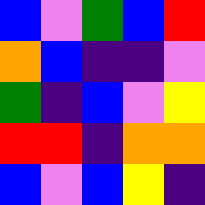[["blue", "violet", "green", "blue", "red"], ["orange", "blue", "indigo", "indigo", "violet"], ["green", "indigo", "blue", "violet", "yellow"], ["red", "red", "indigo", "orange", "orange"], ["blue", "violet", "blue", "yellow", "indigo"]]